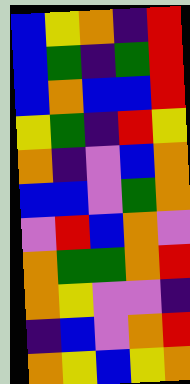[["blue", "yellow", "orange", "indigo", "red"], ["blue", "green", "indigo", "green", "red"], ["blue", "orange", "blue", "blue", "red"], ["yellow", "green", "indigo", "red", "yellow"], ["orange", "indigo", "violet", "blue", "orange"], ["blue", "blue", "violet", "green", "orange"], ["violet", "red", "blue", "orange", "violet"], ["orange", "green", "green", "orange", "red"], ["orange", "yellow", "violet", "violet", "indigo"], ["indigo", "blue", "violet", "orange", "red"], ["orange", "yellow", "blue", "yellow", "orange"]]